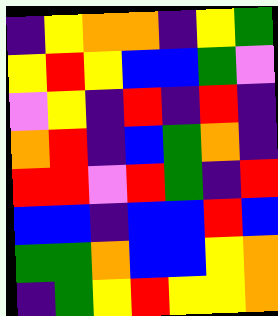[["indigo", "yellow", "orange", "orange", "indigo", "yellow", "green"], ["yellow", "red", "yellow", "blue", "blue", "green", "violet"], ["violet", "yellow", "indigo", "red", "indigo", "red", "indigo"], ["orange", "red", "indigo", "blue", "green", "orange", "indigo"], ["red", "red", "violet", "red", "green", "indigo", "red"], ["blue", "blue", "indigo", "blue", "blue", "red", "blue"], ["green", "green", "orange", "blue", "blue", "yellow", "orange"], ["indigo", "green", "yellow", "red", "yellow", "yellow", "orange"]]